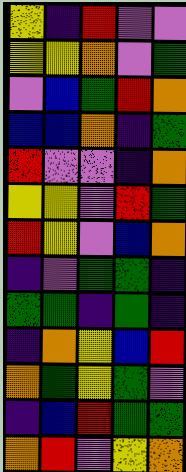[["yellow", "indigo", "red", "violet", "violet"], ["yellow", "yellow", "orange", "violet", "green"], ["violet", "blue", "green", "red", "orange"], ["blue", "blue", "orange", "indigo", "green"], ["red", "violet", "violet", "indigo", "orange"], ["yellow", "yellow", "violet", "red", "green"], ["red", "yellow", "violet", "blue", "orange"], ["indigo", "violet", "green", "green", "indigo"], ["green", "green", "indigo", "green", "indigo"], ["indigo", "orange", "yellow", "blue", "red"], ["orange", "green", "yellow", "green", "violet"], ["indigo", "blue", "red", "green", "green"], ["orange", "red", "violet", "yellow", "orange"]]